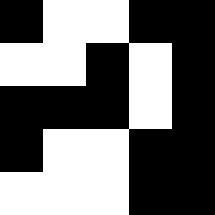[["black", "white", "white", "black", "black"], ["white", "white", "black", "white", "black"], ["black", "black", "black", "white", "black"], ["black", "white", "white", "black", "black"], ["white", "white", "white", "black", "black"]]